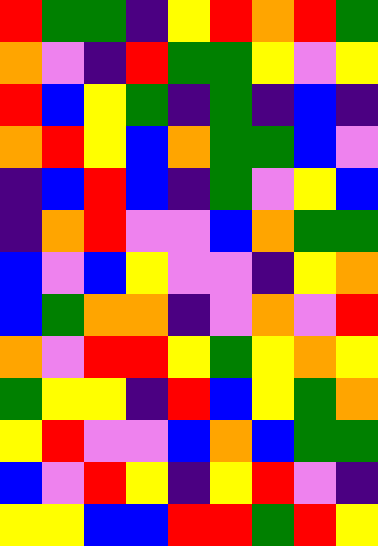[["red", "green", "green", "indigo", "yellow", "red", "orange", "red", "green"], ["orange", "violet", "indigo", "red", "green", "green", "yellow", "violet", "yellow"], ["red", "blue", "yellow", "green", "indigo", "green", "indigo", "blue", "indigo"], ["orange", "red", "yellow", "blue", "orange", "green", "green", "blue", "violet"], ["indigo", "blue", "red", "blue", "indigo", "green", "violet", "yellow", "blue"], ["indigo", "orange", "red", "violet", "violet", "blue", "orange", "green", "green"], ["blue", "violet", "blue", "yellow", "violet", "violet", "indigo", "yellow", "orange"], ["blue", "green", "orange", "orange", "indigo", "violet", "orange", "violet", "red"], ["orange", "violet", "red", "red", "yellow", "green", "yellow", "orange", "yellow"], ["green", "yellow", "yellow", "indigo", "red", "blue", "yellow", "green", "orange"], ["yellow", "red", "violet", "violet", "blue", "orange", "blue", "green", "green"], ["blue", "violet", "red", "yellow", "indigo", "yellow", "red", "violet", "indigo"], ["yellow", "yellow", "blue", "blue", "red", "red", "green", "red", "yellow"]]